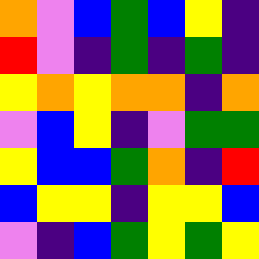[["orange", "violet", "blue", "green", "blue", "yellow", "indigo"], ["red", "violet", "indigo", "green", "indigo", "green", "indigo"], ["yellow", "orange", "yellow", "orange", "orange", "indigo", "orange"], ["violet", "blue", "yellow", "indigo", "violet", "green", "green"], ["yellow", "blue", "blue", "green", "orange", "indigo", "red"], ["blue", "yellow", "yellow", "indigo", "yellow", "yellow", "blue"], ["violet", "indigo", "blue", "green", "yellow", "green", "yellow"]]